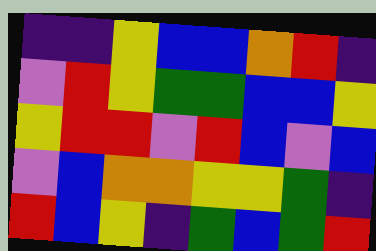[["indigo", "indigo", "yellow", "blue", "blue", "orange", "red", "indigo"], ["violet", "red", "yellow", "green", "green", "blue", "blue", "yellow"], ["yellow", "red", "red", "violet", "red", "blue", "violet", "blue"], ["violet", "blue", "orange", "orange", "yellow", "yellow", "green", "indigo"], ["red", "blue", "yellow", "indigo", "green", "blue", "green", "red"]]